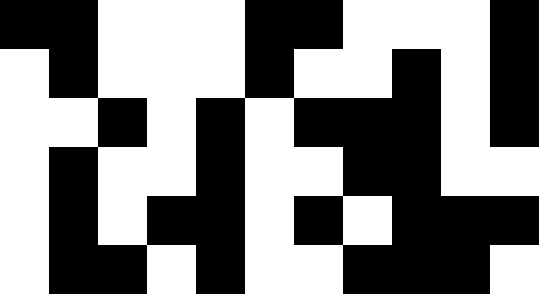[["black", "black", "white", "white", "white", "black", "black", "white", "white", "white", "black"], ["white", "black", "white", "white", "white", "black", "white", "white", "black", "white", "black"], ["white", "white", "black", "white", "black", "white", "black", "black", "black", "white", "black"], ["white", "black", "white", "white", "black", "white", "white", "black", "black", "white", "white"], ["white", "black", "white", "black", "black", "white", "black", "white", "black", "black", "black"], ["white", "black", "black", "white", "black", "white", "white", "black", "black", "black", "white"]]